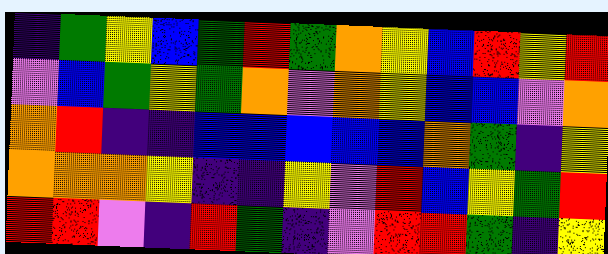[["indigo", "green", "yellow", "blue", "green", "red", "green", "orange", "yellow", "blue", "red", "yellow", "red"], ["violet", "blue", "green", "yellow", "green", "orange", "violet", "orange", "yellow", "blue", "blue", "violet", "orange"], ["orange", "red", "indigo", "indigo", "blue", "blue", "blue", "blue", "blue", "orange", "green", "indigo", "yellow"], ["orange", "orange", "orange", "yellow", "indigo", "indigo", "yellow", "violet", "red", "blue", "yellow", "green", "red"], ["red", "red", "violet", "indigo", "red", "green", "indigo", "violet", "red", "red", "green", "indigo", "yellow"]]